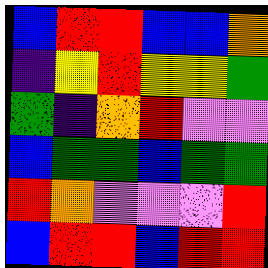[["blue", "red", "red", "blue", "blue", "orange"], ["indigo", "yellow", "red", "yellow", "yellow", "green"], ["green", "indigo", "orange", "red", "violet", "violet"], ["blue", "green", "green", "blue", "green", "green"], ["red", "orange", "violet", "violet", "violet", "red"], ["blue", "red", "red", "blue", "red", "red"]]